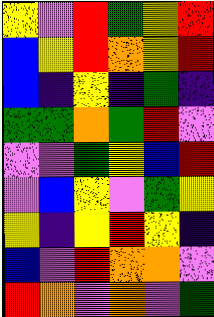[["yellow", "violet", "red", "green", "yellow", "red"], ["blue", "yellow", "red", "orange", "yellow", "red"], ["blue", "indigo", "yellow", "indigo", "green", "indigo"], ["green", "green", "orange", "green", "red", "violet"], ["violet", "violet", "green", "yellow", "blue", "red"], ["violet", "blue", "yellow", "violet", "green", "yellow"], ["yellow", "indigo", "yellow", "red", "yellow", "indigo"], ["blue", "violet", "red", "orange", "orange", "violet"], ["red", "orange", "violet", "orange", "violet", "green"]]